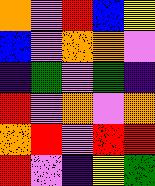[["orange", "violet", "red", "blue", "yellow"], ["blue", "violet", "orange", "orange", "violet"], ["indigo", "green", "violet", "green", "indigo"], ["red", "violet", "orange", "violet", "orange"], ["orange", "red", "violet", "red", "red"], ["red", "violet", "indigo", "yellow", "green"]]